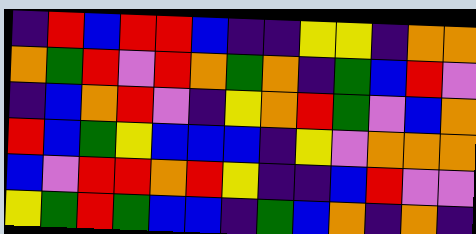[["indigo", "red", "blue", "red", "red", "blue", "indigo", "indigo", "yellow", "yellow", "indigo", "orange", "orange"], ["orange", "green", "red", "violet", "red", "orange", "green", "orange", "indigo", "green", "blue", "red", "violet"], ["indigo", "blue", "orange", "red", "violet", "indigo", "yellow", "orange", "red", "green", "violet", "blue", "orange"], ["red", "blue", "green", "yellow", "blue", "blue", "blue", "indigo", "yellow", "violet", "orange", "orange", "orange"], ["blue", "violet", "red", "red", "orange", "red", "yellow", "indigo", "indigo", "blue", "red", "violet", "violet"], ["yellow", "green", "red", "green", "blue", "blue", "indigo", "green", "blue", "orange", "indigo", "orange", "indigo"]]